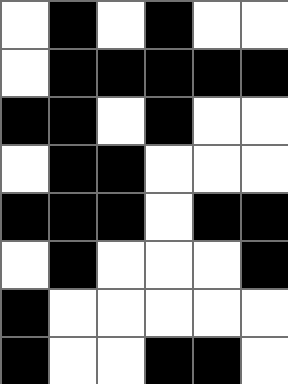[["white", "black", "white", "black", "white", "white"], ["white", "black", "black", "black", "black", "black"], ["black", "black", "white", "black", "white", "white"], ["white", "black", "black", "white", "white", "white"], ["black", "black", "black", "white", "black", "black"], ["white", "black", "white", "white", "white", "black"], ["black", "white", "white", "white", "white", "white"], ["black", "white", "white", "black", "black", "white"]]